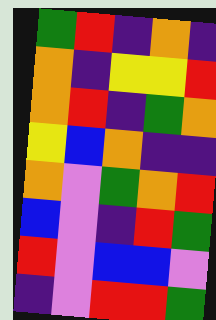[["green", "red", "indigo", "orange", "indigo"], ["orange", "indigo", "yellow", "yellow", "red"], ["orange", "red", "indigo", "green", "orange"], ["yellow", "blue", "orange", "indigo", "indigo"], ["orange", "violet", "green", "orange", "red"], ["blue", "violet", "indigo", "red", "green"], ["red", "violet", "blue", "blue", "violet"], ["indigo", "violet", "red", "red", "green"]]